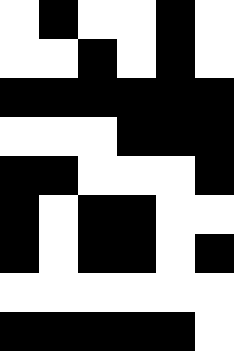[["white", "black", "white", "white", "black", "white"], ["white", "white", "black", "white", "black", "white"], ["black", "black", "black", "black", "black", "black"], ["white", "white", "white", "black", "black", "black"], ["black", "black", "white", "white", "white", "black"], ["black", "white", "black", "black", "white", "white"], ["black", "white", "black", "black", "white", "black"], ["white", "white", "white", "white", "white", "white"], ["black", "black", "black", "black", "black", "white"]]